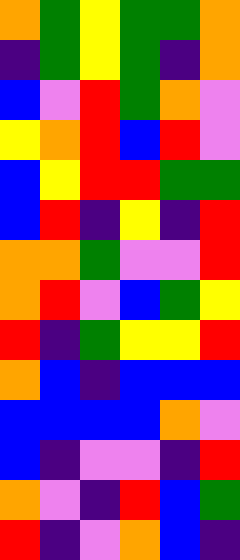[["orange", "green", "yellow", "green", "green", "orange"], ["indigo", "green", "yellow", "green", "indigo", "orange"], ["blue", "violet", "red", "green", "orange", "violet"], ["yellow", "orange", "red", "blue", "red", "violet"], ["blue", "yellow", "red", "red", "green", "green"], ["blue", "red", "indigo", "yellow", "indigo", "red"], ["orange", "orange", "green", "violet", "violet", "red"], ["orange", "red", "violet", "blue", "green", "yellow"], ["red", "indigo", "green", "yellow", "yellow", "red"], ["orange", "blue", "indigo", "blue", "blue", "blue"], ["blue", "blue", "blue", "blue", "orange", "violet"], ["blue", "indigo", "violet", "violet", "indigo", "red"], ["orange", "violet", "indigo", "red", "blue", "green"], ["red", "indigo", "violet", "orange", "blue", "indigo"]]